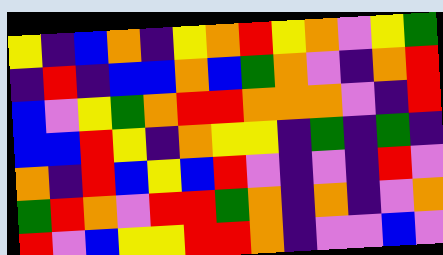[["yellow", "indigo", "blue", "orange", "indigo", "yellow", "orange", "red", "yellow", "orange", "violet", "yellow", "green"], ["indigo", "red", "indigo", "blue", "blue", "orange", "blue", "green", "orange", "violet", "indigo", "orange", "red"], ["blue", "violet", "yellow", "green", "orange", "red", "red", "orange", "orange", "orange", "violet", "indigo", "red"], ["blue", "blue", "red", "yellow", "indigo", "orange", "yellow", "yellow", "indigo", "green", "indigo", "green", "indigo"], ["orange", "indigo", "red", "blue", "yellow", "blue", "red", "violet", "indigo", "violet", "indigo", "red", "violet"], ["green", "red", "orange", "violet", "red", "red", "green", "orange", "indigo", "orange", "indigo", "violet", "orange"], ["red", "violet", "blue", "yellow", "yellow", "red", "red", "orange", "indigo", "violet", "violet", "blue", "violet"]]